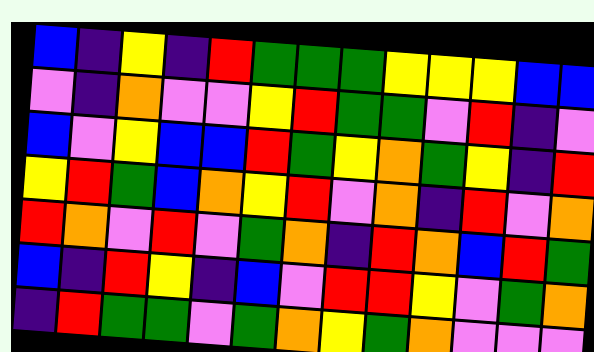[["blue", "indigo", "yellow", "indigo", "red", "green", "green", "green", "yellow", "yellow", "yellow", "blue", "blue"], ["violet", "indigo", "orange", "violet", "violet", "yellow", "red", "green", "green", "violet", "red", "indigo", "violet"], ["blue", "violet", "yellow", "blue", "blue", "red", "green", "yellow", "orange", "green", "yellow", "indigo", "red"], ["yellow", "red", "green", "blue", "orange", "yellow", "red", "violet", "orange", "indigo", "red", "violet", "orange"], ["red", "orange", "violet", "red", "violet", "green", "orange", "indigo", "red", "orange", "blue", "red", "green"], ["blue", "indigo", "red", "yellow", "indigo", "blue", "violet", "red", "red", "yellow", "violet", "green", "orange"], ["indigo", "red", "green", "green", "violet", "green", "orange", "yellow", "green", "orange", "violet", "violet", "violet"]]